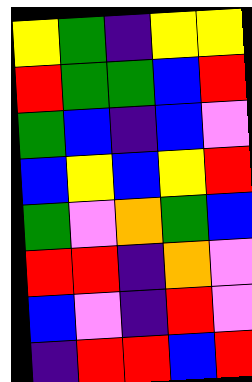[["yellow", "green", "indigo", "yellow", "yellow"], ["red", "green", "green", "blue", "red"], ["green", "blue", "indigo", "blue", "violet"], ["blue", "yellow", "blue", "yellow", "red"], ["green", "violet", "orange", "green", "blue"], ["red", "red", "indigo", "orange", "violet"], ["blue", "violet", "indigo", "red", "violet"], ["indigo", "red", "red", "blue", "red"]]